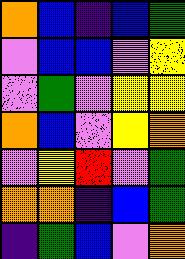[["orange", "blue", "indigo", "blue", "green"], ["violet", "blue", "blue", "violet", "yellow"], ["violet", "green", "violet", "yellow", "yellow"], ["orange", "blue", "violet", "yellow", "orange"], ["violet", "yellow", "red", "violet", "green"], ["orange", "orange", "indigo", "blue", "green"], ["indigo", "green", "blue", "violet", "orange"]]